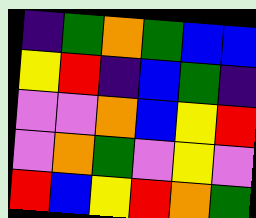[["indigo", "green", "orange", "green", "blue", "blue"], ["yellow", "red", "indigo", "blue", "green", "indigo"], ["violet", "violet", "orange", "blue", "yellow", "red"], ["violet", "orange", "green", "violet", "yellow", "violet"], ["red", "blue", "yellow", "red", "orange", "green"]]